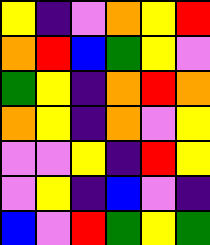[["yellow", "indigo", "violet", "orange", "yellow", "red"], ["orange", "red", "blue", "green", "yellow", "violet"], ["green", "yellow", "indigo", "orange", "red", "orange"], ["orange", "yellow", "indigo", "orange", "violet", "yellow"], ["violet", "violet", "yellow", "indigo", "red", "yellow"], ["violet", "yellow", "indigo", "blue", "violet", "indigo"], ["blue", "violet", "red", "green", "yellow", "green"]]